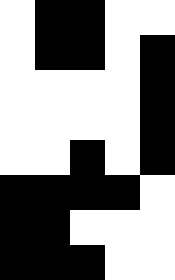[["white", "black", "black", "white", "white"], ["white", "black", "black", "white", "black"], ["white", "white", "white", "white", "black"], ["white", "white", "white", "white", "black"], ["white", "white", "black", "white", "black"], ["black", "black", "black", "black", "white"], ["black", "black", "white", "white", "white"], ["black", "black", "black", "white", "white"]]